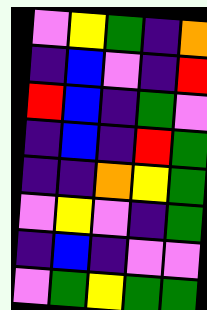[["violet", "yellow", "green", "indigo", "orange"], ["indigo", "blue", "violet", "indigo", "red"], ["red", "blue", "indigo", "green", "violet"], ["indigo", "blue", "indigo", "red", "green"], ["indigo", "indigo", "orange", "yellow", "green"], ["violet", "yellow", "violet", "indigo", "green"], ["indigo", "blue", "indigo", "violet", "violet"], ["violet", "green", "yellow", "green", "green"]]